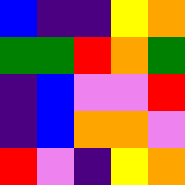[["blue", "indigo", "indigo", "yellow", "orange"], ["green", "green", "red", "orange", "green"], ["indigo", "blue", "violet", "violet", "red"], ["indigo", "blue", "orange", "orange", "violet"], ["red", "violet", "indigo", "yellow", "orange"]]